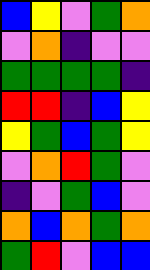[["blue", "yellow", "violet", "green", "orange"], ["violet", "orange", "indigo", "violet", "violet"], ["green", "green", "green", "green", "indigo"], ["red", "red", "indigo", "blue", "yellow"], ["yellow", "green", "blue", "green", "yellow"], ["violet", "orange", "red", "green", "violet"], ["indigo", "violet", "green", "blue", "violet"], ["orange", "blue", "orange", "green", "orange"], ["green", "red", "violet", "blue", "blue"]]